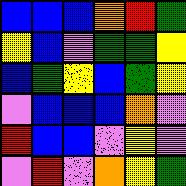[["blue", "blue", "blue", "orange", "red", "green"], ["yellow", "blue", "violet", "green", "green", "yellow"], ["blue", "green", "yellow", "blue", "green", "yellow"], ["violet", "blue", "blue", "blue", "orange", "violet"], ["red", "blue", "blue", "violet", "yellow", "violet"], ["violet", "red", "violet", "orange", "yellow", "green"]]